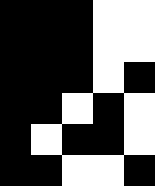[["black", "black", "black", "white", "white"], ["black", "black", "black", "white", "white"], ["black", "black", "black", "white", "black"], ["black", "black", "white", "black", "white"], ["black", "white", "black", "black", "white"], ["black", "black", "white", "white", "black"]]